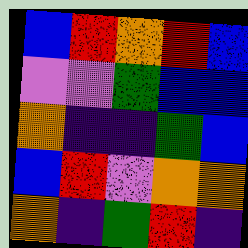[["blue", "red", "orange", "red", "blue"], ["violet", "violet", "green", "blue", "blue"], ["orange", "indigo", "indigo", "green", "blue"], ["blue", "red", "violet", "orange", "orange"], ["orange", "indigo", "green", "red", "indigo"]]